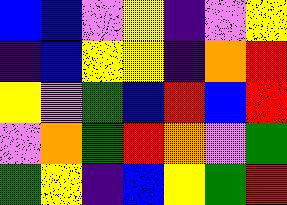[["blue", "blue", "violet", "yellow", "indigo", "violet", "yellow"], ["indigo", "blue", "yellow", "yellow", "indigo", "orange", "red"], ["yellow", "violet", "green", "blue", "red", "blue", "red"], ["violet", "orange", "green", "red", "orange", "violet", "green"], ["green", "yellow", "indigo", "blue", "yellow", "green", "red"]]